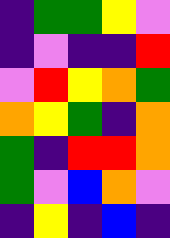[["indigo", "green", "green", "yellow", "violet"], ["indigo", "violet", "indigo", "indigo", "red"], ["violet", "red", "yellow", "orange", "green"], ["orange", "yellow", "green", "indigo", "orange"], ["green", "indigo", "red", "red", "orange"], ["green", "violet", "blue", "orange", "violet"], ["indigo", "yellow", "indigo", "blue", "indigo"]]